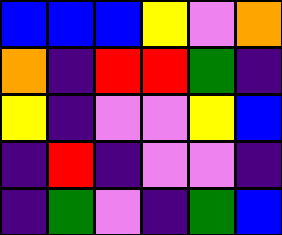[["blue", "blue", "blue", "yellow", "violet", "orange"], ["orange", "indigo", "red", "red", "green", "indigo"], ["yellow", "indigo", "violet", "violet", "yellow", "blue"], ["indigo", "red", "indigo", "violet", "violet", "indigo"], ["indigo", "green", "violet", "indigo", "green", "blue"]]